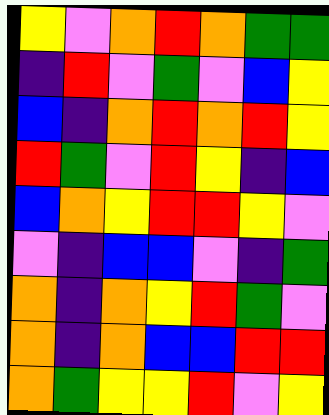[["yellow", "violet", "orange", "red", "orange", "green", "green"], ["indigo", "red", "violet", "green", "violet", "blue", "yellow"], ["blue", "indigo", "orange", "red", "orange", "red", "yellow"], ["red", "green", "violet", "red", "yellow", "indigo", "blue"], ["blue", "orange", "yellow", "red", "red", "yellow", "violet"], ["violet", "indigo", "blue", "blue", "violet", "indigo", "green"], ["orange", "indigo", "orange", "yellow", "red", "green", "violet"], ["orange", "indigo", "orange", "blue", "blue", "red", "red"], ["orange", "green", "yellow", "yellow", "red", "violet", "yellow"]]